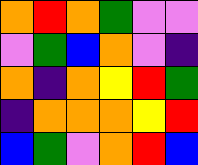[["orange", "red", "orange", "green", "violet", "violet"], ["violet", "green", "blue", "orange", "violet", "indigo"], ["orange", "indigo", "orange", "yellow", "red", "green"], ["indigo", "orange", "orange", "orange", "yellow", "red"], ["blue", "green", "violet", "orange", "red", "blue"]]